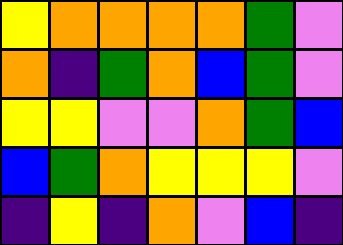[["yellow", "orange", "orange", "orange", "orange", "green", "violet"], ["orange", "indigo", "green", "orange", "blue", "green", "violet"], ["yellow", "yellow", "violet", "violet", "orange", "green", "blue"], ["blue", "green", "orange", "yellow", "yellow", "yellow", "violet"], ["indigo", "yellow", "indigo", "orange", "violet", "blue", "indigo"]]